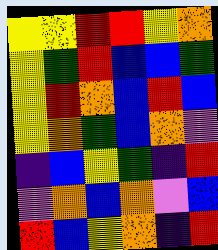[["yellow", "yellow", "red", "red", "yellow", "orange"], ["yellow", "green", "red", "blue", "blue", "green"], ["yellow", "red", "orange", "blue", "red", "blue"], ["yellow", "orange", "green", "blue", "orange", "violet"], ["indigo", "blue", "yellow", "green", "indigo", "red"], ["violet", "orange", "blue", "orange", "violet", "blue"], ["red", "blue", "yellow", "orange", "indigo", "red"]]